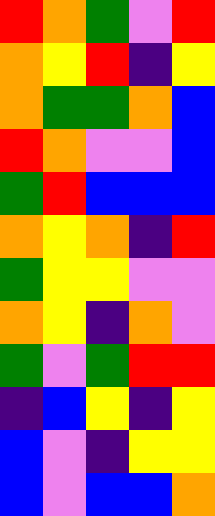[["red", "orange", "green", "violet", "red"], ["orange", "yellow", "red", "indigo", "yellow"], ["orange", "green", "green", "orange", "blue"], ["red", "orange", "violet", "violet", "blue"], ["green", "red", "blue", "blue", "blue"], ["orange", "yellow", "orange", "indigo", "red"], ["green", "yellow", "yellow", "violet", "violet"], ["orange", "yellow", "indigo", "orange", "violet"], ["green", "violet", "green", "red", "red"], ["indigo", "blue", "yellow", "indigo", "yellow"], ["blue", "violet", "indigo", "yellow", "yellow"], ["blue", "violet", "blue", "blue", "orange"]]